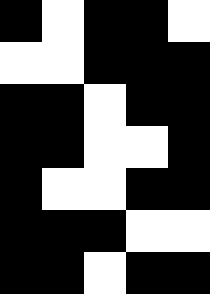[["black", "white", "black", "black", "white"], ["white", "white", "black", "black", "black"], ["black", "black", "white", "black", "black"], ["black", "black", "white", "white", "black"], ["black", "white", "white", "black", "black"], ["black", "black", "black", "white", "white"], ["black", "black", "white", "black", "black"]]